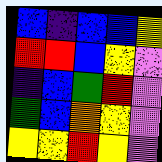[["blue", "indigo", "blue", "blue", "yellow"], ["red", "red", "blue", "yellow", "violet"], ["indigo", "blue", "green", "red", "violet"], ["green", "blue", "orange", "yellow", "violet"], ["yellow", "yellow", "red", "yellow", "violet"]]